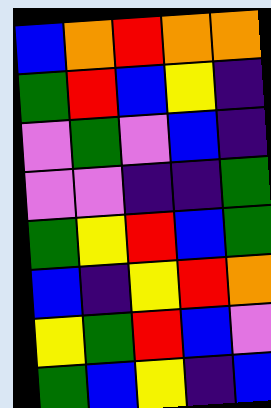[["blue", "orange", "red", "orange", "orange"], ["green", "red", "blue", "yellow", "indigo"], ["violet", "green", "violet", "blue", "indigo"], ["violet", "violet", "indigo", "indigo", "green"], ["green", "yellow", "red", "blue", "green"], ["blue", "indigo", "yellow", "red", "orange"], ["yellow", "green", "red", "blue", "violet"], ["green", "blue", "yellow", "indigo", "blue"]]